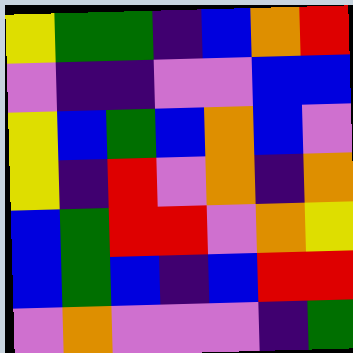[["yellow", "green", "green", "indigo", "blue", "orange", "red"], ["violet", "indigo", "indigo", "violet", "violet", "blue", "blue"], ["yellow", "blue", "green", "blue", "orange", "blue", "violet"], ["yellow", "indigo", "red", "violet", "orange", "indigo", "orange"], ["blue", "green", "red", "red", "violet", "orange", "yellow"], ["blue", "green", "blue", "indigo", "blue", "red", "red"], ["violet", "orange", "violet", "violet", "violet", "indigo", "green"]]